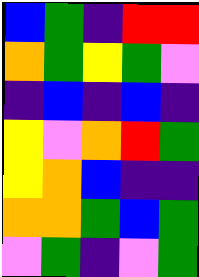[["blue", "green", "indigo", "red", "red"], ["orange", "green", "yellow", "green", "violet"], ["indigo", "blue", "indigo", "blue", "indigo"], ["yellow", "violet", "orange", "red", "green"], ["yellow", "orange", "blue", "indigo", "indigo"], ["orange", "orange", "green", "blue", "green"], ["violet", "green", "indigo", "violet", "green"]]